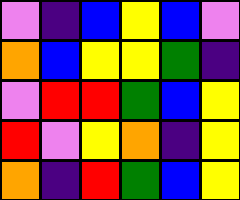[["violet", "indigo", "blue", "yellow", "blue", "violet"], ["orange", "blue", "yellow", "yellow", "green", "indigo"], ["violet", "red", "red", "green", "blue", "yellow"], ["red", "violet", "yellow", "orange", "indigo", "yellow"], ["orange", "indigo", "red", "green", "blue", "yellow"]]